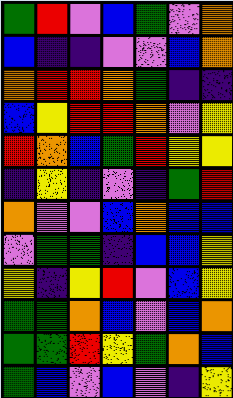[["green", "red", "violet", "blue", "green", "violet", "orange"], ["blue", "indigo", "indigo", "violet", "violet", "blue", "orange"], ["orange", "red", "red", "orange", "green", "indigo", "indigo"], ["blue", "yellow", "red", "red", "orange", "violet", "yellow"], ["red", "orange", "blue", "green", "red", "yellow", "yellow"], ["indigo", "yellow", "indigo", "violet", "indigo", "green", "red"], ["orange", "violet", "violet", "blue", "orange", "blue", "blue"], ["violet", "green", "green", "indigo", "blue", "blue", "yellow"], ["yellow", "indigo", "yellow", "red", "violet", "blue", "yellow"], ["green", "green", "orange", "blue", "violet", "blue", "orange"], ["green", "green", "red", "yellow", "green", "orange", "blue"], ["green", "blue", "violet", "blue", "violet", "indigo", "yellow"]]